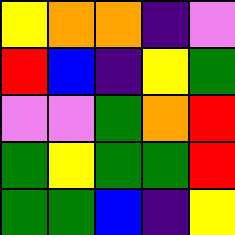[["yellow", "orange", "orange", "indigo", "violet"], ["red", "blue", "indigo", "yellow", "green"], ["violet", "violet", "green", "orange", "red"], ["green", "yellow", "green", "green", "red"], ["green", "green", "blue", "indigo", "yellow"]]